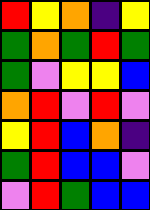[["red", "yellow", "orange", "indigo", "yellow"], ["green", "orange", "green", "red", "green"], ["green", "violet", "yellow", "yellow", "blue"], ["orange", "red", "violet", "red", "violet"], ["yellow", "red", "blue", "orange", "indigo"], ["green", "red", "blue", "blue", "violet"], ["violet", "red", "green", "blue", "blue"]]